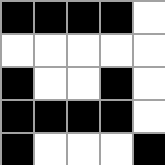[["black", "black", "black", "black", "white"], ["white", "white", "white", "white", "white"], ["black", "white", "white", "black", "white"], ["black", "black", "black", "black", "white"], ["black", "white", "white", "white", "black"]]